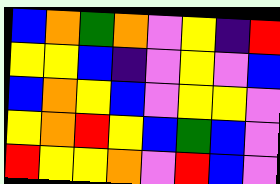[["blue", "orange", "green", "orange", "violet", "yellow", "indigo", "red"], ["yellow", "yellow", "blue", "indigo", "violet", "yellow", "violet", "blue"], ["blue", "orange", "yellow", "blue", "violet", "yellow", "yellow", "violet"], ["yellow", "orange", "red", "yellow", "blue", "green", "blue", "violet"], ["red", "yellow", "yellow", "orange", "violet", "red", "blue", "violet"]]